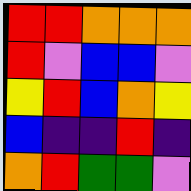[["red", "red", "orange", "orange", "orange"], ["red", "violet", "blue", "blue", "violet"], ["yellow", "red", "blue", "orange", "yellow"], ["blue", "indigo", "indigo", "red", "indigo"], ["orange", "red", "green", "green", "violet"]]